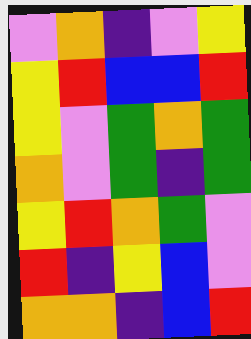[["violet", "orange", "indigo", "violet", "yellow"], ["yellow", "red", "blue", "blue", "red"], ["yellow", "violet", "green", "orange", "green"], ["orange", "violet", "green", "indigo", "green"], ["yellow", "red", "orange", "green", "violet"], ["red", "indigo", "yellow", "blue", "violet"], ["orange", "orange", "indigo", "blue", "red"]]